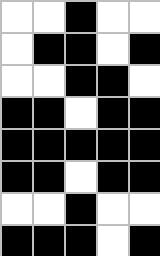[["white", "white", "black", "white", "white"], ["white", "black", "black", "white", "black"], ["white", "white", "black", "black", "white"], ["black", "black", "white", "black", "black"], ["black", "black", "black", "black", "black"], ["black", "black", "white", "black", "black"], ["white", "white", "black", "white", "white"], ["black", "black", "black", "white", "black"]]